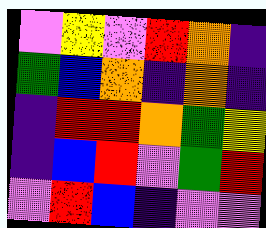[["violet", "yellow", "violet", "red", "orange", "indigo"], ["green", "blue", "orange", "indigo", "orange", "indigo"], ["indigo", "red", "red", "orange", "green", "yellow"], ["indigo", "blue", "red", "violet", "green", "red"], ["violet", "red", "blue", "indigo", "violet", "violet"]]